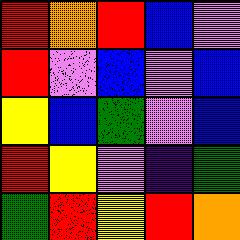[["red", "orange", "red", "blue", "violet"], ["red", "violet", "blue", "violet", "blue"], ["yellow", "blue", "green", "violet", "blue"], ["red", "yellow", "violet", "indigo", "green"], ["green", "red", "yellow", "red", "orange"]]